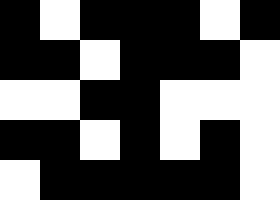[["black", "white", "black", "black", "black", "white", "black"], ["black", "black", "white", "black", "black", "black", "white"], ["white", "white", "black", "black", "white", "white", "white"], ["black", "black", "white", "black", "white", "black", "white"], ["white", "black", "black", "black", "black", "black", "white"]]